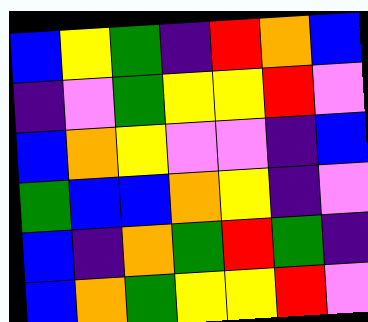[["blue", "yellow", "green", "indigo", "red", "orange", "blue"], ["indigo", "violet", "green", "yellow", "yellow", "red", "violet"], ["blue", "orange", "yellow", "violet", "violet", "indigo", "blue"], ["green", "blue", "blue", "orange", "yellow", "indigo", "violet"], ["blue", "indigo", "orange", "green", "red", "green", "indigo"], ["blue", "orange", "green", "yellow", "yellow", "red", "violet"]]